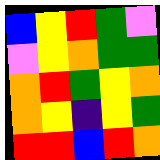[["blue", "yellow", "red", "green", "violet"], ["violet", "yellow", "orange", "green", "green"], ["orange", "red", "green", "yellow", "orange"], ["orange", "yellow", "indigo", "yellow", "green"], ["red", "red", "blue", "red", "orange"]]